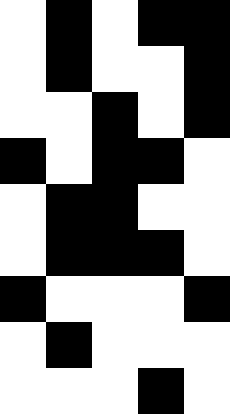[["white", "black", "white", "black", "black"], ["white", "black", "white", "white", "black"], ["white", "white", "black", "white", "black"], ["black", "white", "black", "black", "white"], ["white", "black", "black", "white", "white"], ["white", "black", "black", "black", "white"], ["black", "white", "white", "white", "black"], ["white", "black", "white", "white", "white"], ["white", "white", "white", "black", "white"]]